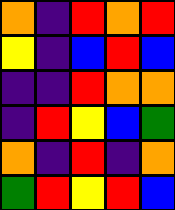[["orange", "indigo", "red", "orange", "red"], ["yellow", "indigo", "blue", "red", "blue"], ["indigo", "indigo", "red", "orange", "orange"], ["indigo", "red", "yellow", "blue", "green"], ["orange", "indigo", "red", "indigo", "orange"], ["green", "red", "yellow", "red", "blue"]]